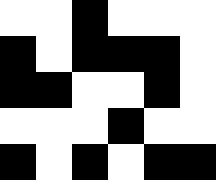[["white", "white", "black", "white", "white", "white"], ["black", "white", "black", "black", "black", "white"], ["black", "black", "white", "white", "black", "white"], ["white", "white", "white", "black", "white", "white"], ["black", "white", "black", "white", "black", "black"]]